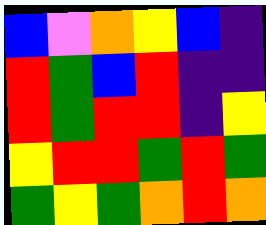[["blue", "violet", "orange", "yellow", "blue", "indigo"], ["red", "green", "blue", "red", "indigo", "indigo"], ["red", "green", "red", "red", "indigo", "yellow"], ["yellow", "red", "red", "green", "red", "green"], ["green", "yellow", "green", "orange", "red", "orange"]]